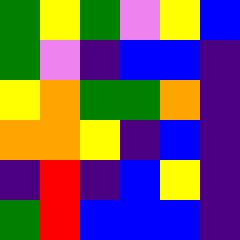[["green", "yellow", "green", "violet", "yellow", "blue"], ["green", "violet", "indigo", "blue", "blue", "indigo"], ["yellow", "orange", "green", "green", "orange", "indigo"], ["orange", "orange", "yellow", "indigo", "blue", "indigo"], ["indigo", "red", "indigo", "blue", "yellow", "indigo"], ["green", "red", "blue", "blue", "blue", "indigo"]]